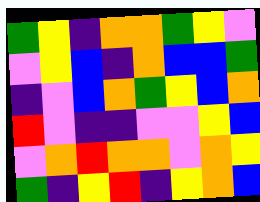[["green", "yellow", "indigo", "orange", "orange", "green", "yellow", "violet"], ["violet", "yellow", "blue", "indigo", "orange", "blue", "blue", "green"], ["indigo", "violet", "blue", "orange", "green", "yellow", "blue", "orange"], ["red", "violet", "indigo", "indigo", "violet", "violet", "yellow", "blue"], ["violet", "orange", "red", "orange", "orange", "violet", "orange", "yellow"], ["green", "indigo", "yellow", "red", "indigo", "yellow", "orange", "blue"]]